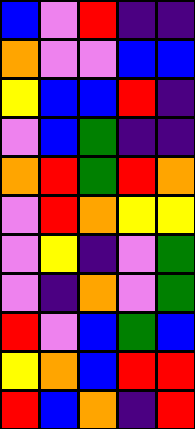[["blue", "violet", "red", "indigo", "indigo"], ["orange", "violet", "violet", "blue", "blue"], ["yellow", "blue", "blue", "red", "indigo"], ["violet", "blue", "green", "indigo", "indigo"], ["orange", "red", "green", "red", "orange"], ["violet", "red", "orange", "yellow", "yellow"], ["violet", "yellow", "indigo", "violet", "green"], ["violet", "indigo", "orange", "violet", "green"], ["red", "violet", "blue", "green", "blue"], ["yellow", "orange", "blue", "red", "red"], ["red", "blue", "orange", "indigo", "red"]]